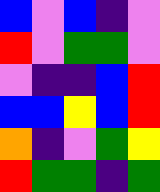[["blue", "violet", "blue", "indigo", "violet"], ["red", "violet", "green", "green", "violet"], ["violet", "indigo", "indigo", "blue", "red"], ["blue", "blue", "yellow", "blue", "red"], ["orange", "indigo", "violet", "green", "yellow"], ["red", "green", "green", "indigo", "green"]]